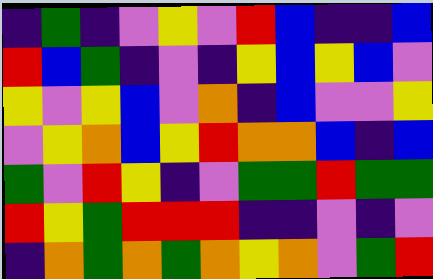[["indigo", "green", "indigo", "violet", "yellow", "violet", "red", "blue", "indigo", "indigo", "blue"], ["red", "blue", "green", "indigo", "violet", "indigo", "yellow", "blue", "yellow", "blue", "violet"], ["yellow", "violet", "yellow", "blue", "violet", "orange", "indigo", "blue", "violet", "violet", "yellow"], ["violet", "yellow", "orange", "blue", "yellow", "red", "orange", "orange", "blue", "indigo", "blue"], ["green", "violet", "red", "yellow", "indigo", "violet", "green", "green", "red", "green", "green"], ["red", "yellow", "green", "red", "red", "red", "indigo", "indigo", "violet", "indigo", "violet"], ["indigo", "orange", "green", "orange", "green", "orange", "yellow", "orange", "violet", "green", "red"]]